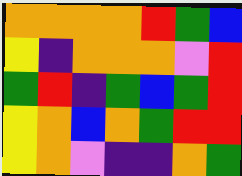[["orange", "orange", "orange", "orange", "red", "green", "blue"], ["yellow", "indigo", "orange", "orange", "orange", "violet", "red"], ["green", "red", "indigo", "green", "blue", "green", "red"], ["yellow", "orange", "blue", "orange", "green", "red", "red"], ["yellow", "orange", "violet", "indigo", "indigo", "orange", "green"]]